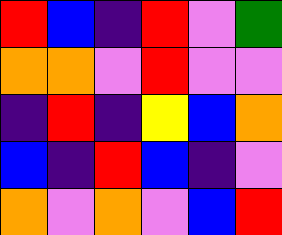[["red", "blue", "indigo", "red", "violet", "green"], ["orange", "orange", "violet", "red", "violet", "violet"], ["indigo", "red", "indigo", "yellow", "blue", "orange"], ["blue", "indigo", "red", "blue", "indigo", "violet"], ["orange", "violet", "orange", "violet", "blue", "red"]]